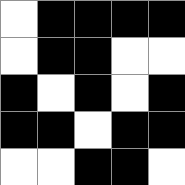[["white", "black", "black", "black", "black"], ["white", "black", "black", "white", "white"], ["black", "white", "black", "white", "black"], ["black", "black", "white", "black", "black"], ["white", "white", "black", "black", "white"]]